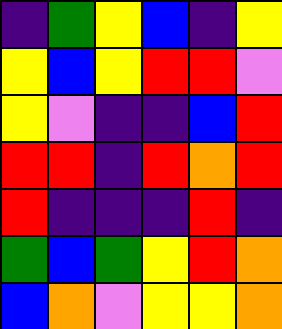[["indigo", "green", "yellow", "blue", "indigo", "yellow"], ["yellow", "blue", "yellow", "red", "red", "violet"], ["yellow", "violet", "indigo", "indigo", "blue", "red"], ["red", "red", "indigo", "red", "orange", "red"], ["red", "indigo", "indigo", "indigo", "red", "indigo"], ["green", "blue", "green", "yellow", "red", "orange"], ["blue", "orange", "violet", "yellow", "yellow", "orange"]]